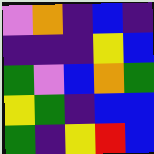[["violet", "orange", "indigo", "blue", "indigo"], ["indigo", "indigo", "indigo", "yellow", "blue"], ["green", "violet", "blue", "orange", "green"], ["yellow", "green", "indigo", "blue", "blue"], ["green", "indigo", "yellow", "red", "blue"]]